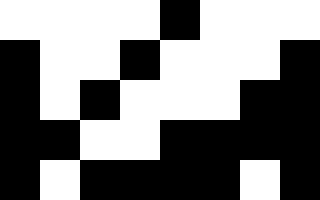[["white", "white", "white", "white", "black", "white", "white", "white"], ["black", "white", "white", "black", "white", "white", "white", "black"], ["black", "white", "black", "white", "white", "white", "black", "black"], ["black", "black", "white", "white", "black", "black", "black", "black"], ["black", "white", "black", "black", "black", "black", "white", "black"]]